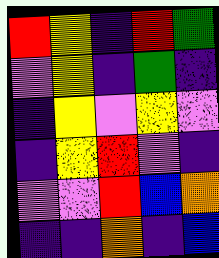[["red", "yellow", "indigo", "red", "green"], ["violet", "yellow", "indigo", "green", "indigo"], ["indigo", "yellow", "violet", "yellow", "violet"], ["indigo", "yellow", "red", "violet", "indigo"], ["violet", "violet", "red", "blue", "orange"], ["indigo", "indigo", "orange", "indigo", "blue"]]